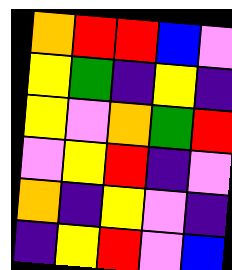[["orange", "red", "red", "blue", "violet"], ["yellow", "green", "indigo", "yellow", "indigo"], ["yellow", "violet", "orange", "green", "red"], ["violet", "yellow", "red", "indigo", "violet"], ["orange", "indigo", "yellow", "violet", "indigo"], ["indigo", "yellow", "red", "violet", "blue"]]